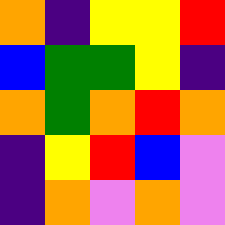[["orange", "indigo", "yellow", "yellow", "red"], ["blue", "green", "green", "yellow", "indigo"], ["orange", "green", "orange", "red", "orange"], ["indigo", "yellow", "red", "blue", "violet"], ["indigo", "orange", "violet", "orange", "violet"]]